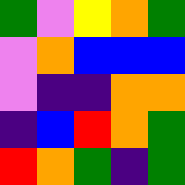[["green", "violet", "yellow", "orange", "green"], ["violet", "orange", "blue", "blue", "blue"], ["violet", "indigo", "indigo", "orange", "orange"], ["indigo", "blue", "red", "orange", "green"], ["red", "orange", "green", "indigo", "green"]]